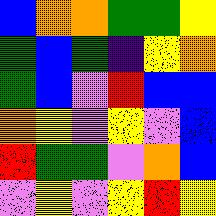[["blue", "orange", "orange", "green", "green", "yellow"], ["green", "blue", "green", "indigo", "yellow", "orange"], ["green", "blue", "violet", "red", "blue", "blue"], ["orange", "yellow", "violet", "yellow", "violet", "blue"], ["red", "green", "green", "violet", "orange", "blue"], ["violet", "yellow", "violet", "yellow", "red", "yellow"]]